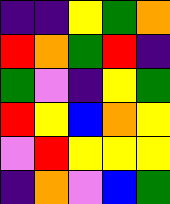[["indigo", "indigo", "yellow", "green", "orange"], ["red", "orange", "green", "red", "indigo"], ["green", "violet", "indigo", "yellow", "green"], ["red", "yellow", "blue", "orange", "yellow"], ["violet", "red", "yellow", "yellow", "yellow"], ["indigo", "orange", "violet", "blue", "green"]]